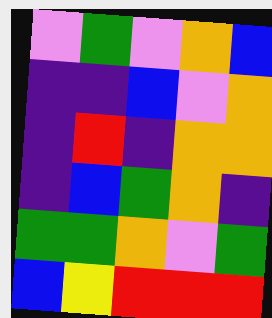[["violet", "green", "violet", "orange", "blue"], ["indigo", "indigo", "blue", "violet", "orange"], ["indigo", "red", "indigo", "orange", "orange"], ["indigo", "blue", "green", "orange", "indigo"], ["green", "green", "orange", "violet", "green"], ["blue", "yellow", "red", "red", "red"]]